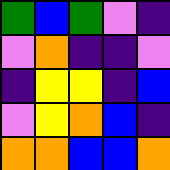[["green", "blue", "green", "violet", "indigo"], ["violet", "orange", "indigo", "indigo", "violet"], ["indigo", "yellow", "yellow", "indigo", "blue"], ["violet", "yellow", "orange", "blue", "indigo"], ["orange", "orange", "blue", "blue", "orange"]]